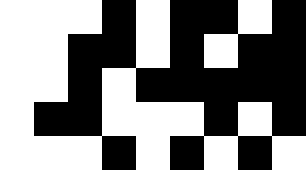[["white", "white", "white", "black", "white", "black", "black", "white", "black"], ["white", "white", "black", "black", "white", "black", "white", "black", "black"], ["white", "white", "black", "white", "black", "black", "black", "black", "black"], ["white", "black", "black", "white", "white", "white", "black", "white", "black"], ["white", "white", "white", "black", "white", "black", "white", "black", "white"]]